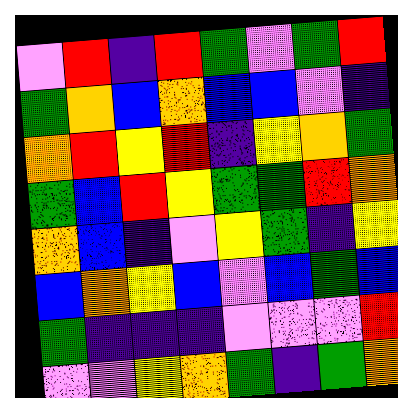[["violet", "red", "indigo", "red", "green", "violet", "green", "red"], ["green", "orange", "blue", "orange", "blue", "blue", "violet", "indigo"], ["orange", "red", "yellow", "red", "indigo", "yellow", "orange", "green"], ["green", "blue", "red", "yellow", "green", "green", "red", "orange"], ["orange", "blue", "indigo", "violet", "yellow", "green", "indigo", "yellow"], ["blue", "orange", "yellow", "blue", "violet", "blue", "green", "blue"], ["green", "indigo", "indigo", "indigo", "violet", "violet", "violet", "red"], ["violet", "violet", "yellow", "orange", "green", "indigo", "green", "orange"]]